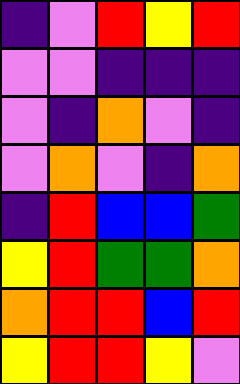[["indigo", "violet", "red", "yellow", "red"], ["violet", "violet", "indigo", "indigo", "indigo"], ["violet", "indigo", "orange", "violet", "indigo"], ["violet", "orange", "violet", "indigo", "orange"], ["indigo", "red", "blue", "blue", "green"], ["yellow", "red", "green", "green", "orange"], ["orange", "red", "red", "blue", "red"], ["yellow", "red", "red", "yellow", "violet"]]